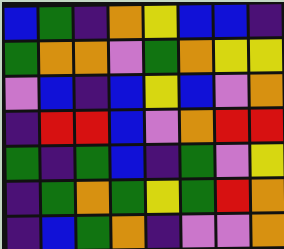[["blue", "green", "indigo", "orange", "yellow", "blue", "blue", "indigo"], ["green", "orange", "orange", "violet", "green", "orange", "yellow", "yellow"], ["violet", "blue", "indigo", "blue", "yellow", "blue", "violet", "orange"], ["indigo", "red", "red", "blue", "violet", "orange", "red", "red"], ["green", "indigo", "green", "blue", "indigo", "green", "violet", "yellow"], ["indigo", "green", "orange", "green", "yellow", "green", "red", "orange"], ["indigo", "blue", "green", "orange", "indigo", "violet", "violet", "orange"]]